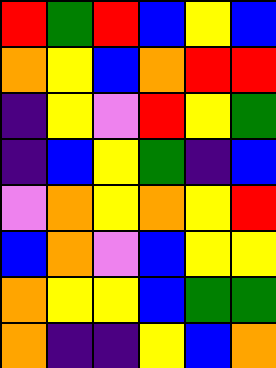[["red", "green", "red", "blue", "yellow", "blue"], ["orange", "yellow", "blue", "orange", "red", "red"], ["indigo", "yellow", "violet", "red", "yellow", "green"], ["indigo", "blue", "yellow", "green", "indigo", "blue"], ["violet", "orange", "yellow", "orange", "yellow", "red"], ["blue", "orange", "violet", "blue", "yellow", "yellow"], ["orange", "yellow", "yellow", "blue", "green", "green"], ["orange", "indigo", "indigo", "yellow", "blue", "orange"]]